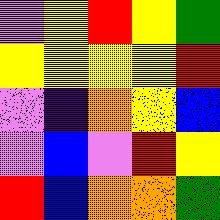[["violet", "yellow", "red", "yellow", "green"], ["yellow", "yellow", "yellow", "yellow", "red"], ["violet", "indigo", "orange", "yellow", "blue"], ["violet", "blue", "violet", "red", "yellow"], ["red", "blue", "orange", "orange", "green"]]